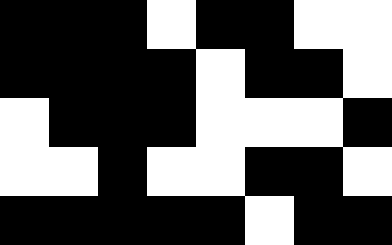[["black", "black", "black", "white", "black", "black", "white", "white"], ["black", "black", "black", "black", "white", "black", "black", "white"], ["white", "black", "black", "black", "white", "white", "white", "black"], ["white", "white", "black", "white", "white", "black", "black", "white"], ["black", "black", "black", "black", "black", "white", "black", "black"]]